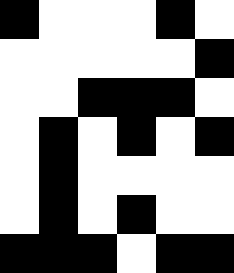[["black", "white", "white", "white", "black", "white"], ["white", "white", "white", "white", "white", "black"], ["white", "white", "black", "black", "black", "white"], ["white", "black", "white", "black", "white", "black"], ["white", "black", "white", "white", "white", "white"], ["white", "black", "white", "black", "white", "white"], ["black", "black", "black", "white", "black", "black"]]